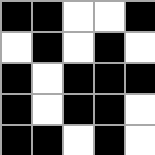[["black", "black", "white", "white", "black"], ["white", "black", "white", "black", "white"], ["black", "white", "black", "black", "black"], ["black", "white", "black", "black", "white"], ["black", "black", "white", "black", "white"]]